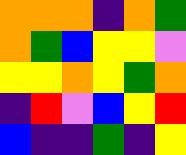[["orange", "orange", "orange", "indigo", "orange", "green"], ["orange", "green", "blue", "yellow", "yellow", "violet"], ["yellow", "yellow", "orange", "yellow", "green", "orange"], ["indigo", "red", "violet", "blue", "yellow", "red"], ["blue", "indigo", "indigo", "green", "indigo", "yellow"]]